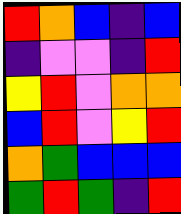[["red", "orange", "blue", "indigo", "blue"], ["indigo", "violet", "violet", "indigo", "red"], ["yellow", "red", "violet", "orange", "orange"], ["blue", "red", "violet", "yellow", "red"], ["orange", "green", "blue", "blue", "blue"], ["green", "red", "green", "indigo", "red"]]